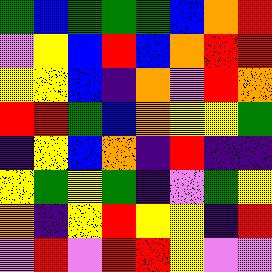[["green", "blue", "green", "green", "green", "blue", "orange", "red"], ["violet", "yellow", "blue", "red", "blue", "orange", "red", "red"], ["yellow", "yellow", "blue", "indigo", "orange", "violet", "red", "orange"], ["red", "red", "green", "blue", "orange", "yellow", "yellow", "green"], ["indigo", "yellow", "blue", "orange", "indigo", "red", "indigo", "indigo"], ["yellow", "green", "yellow", "green", "indigo", "violet", "green", "yellow"], ["orange", "indigo", "yellow", "red", "yellow", "yellow", "indigo", "red"], ["violet", "red", "violet", "red", "red", "yellow", "violet", "violet"]]